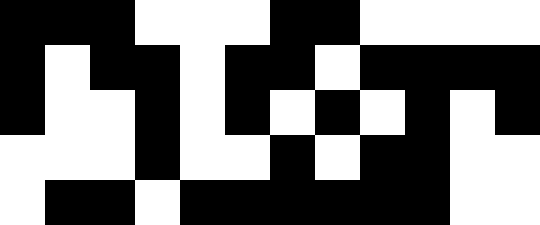[["black", "black", "black", "white", "white", "white", "black", "black", "white", "white", "white", "white"], ["black", "white", "black", "black", "white", "black", "black", "white", "black", "black", "black", "black"], ["black", "white", "white", "black", "white", "black", "white", "black", "white", "black", "white", "black"], ["white", "white", "white", "black", "white", "white", "black", "white", "black", "black", "white", "white"], ["white", "black", "black", "white", "black", "black", "black", "black", "black", "black", "white", "white"]]